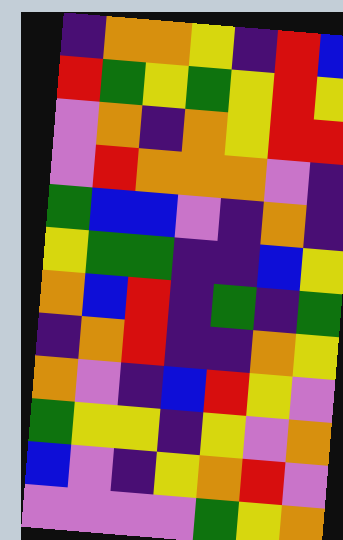[["indigo", "orange", "orange", "yellow", "indigo", "red", "blue"], ["red", "green", "yellow", "green", "yellow", "red", "yellow"], ["violet", "orange", "indigo", "orange", "yellow", "red", "red"], ["violet", "red", "orange", "orange", "orange", "violet", "indigo"], ["green", "blue", "blue", "violet", "indigo", "orange", "indigo"], ["yellow", "green", "green", "indigo", "indigo", "blue", "yellow"], ["orange", "blue", "red", "indigo", "green", "indigo", "green"], ["indigo", "orange", "red", "indigo", "indigo", "orange", "yellow"], ["orange", "violet", "indigo", "blue", "red", "yellow", "violet"], ["green", "yellow", "yellow", "indigo", "yellow", "violet", "orange"], ["blue", "violet", "indigo", "yellow", "orange", "red", "violet"], ["violet", "violet", "violet", "violet", "green", "yellow", "orange"]]